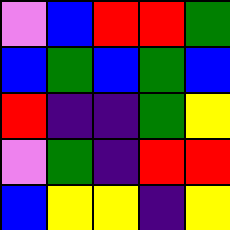[["violet", "blue", "red", "red", "green"], ["blue", "green", "blue", "green", "blue"], ["red", "indigo", "indigo", "green", "yellow"], ["violet", "green", "indigo", "red", "red"], ["blue", "yellow", "yellow", "indigo", "yellow"]]